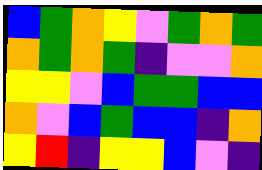[["blue", "green", "orange", "yellow", "violet", "green", "orange", "green"], ["orange", "green", "orange", "green", "indigo", "violet", "violet", "orange"], ["yellow", "yellow", "violet", "blue", "green", "green", "blue", "blue"], ["orange", "violet", "blue", "green", "blue", "blue", "indigo", "orange"], ["yellow", "red", "indigo", "yellow", "yellow", "blue", "violet", "indigo"]]